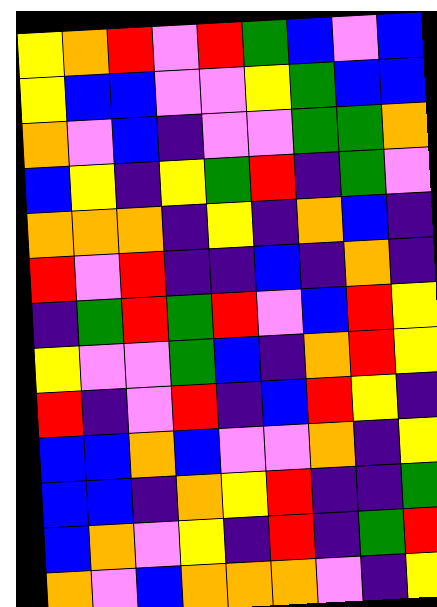[["yellow", "orange", "red", "violet", "red", "green", "blue", "violet", "blue"], ["yellow", "blue", "blue", "violet", "violet", "yellow", "green", "blue", "blue"], ["orange", "violet", "blue", "indigo", "violet", "violet", "green", "green", "orange"], ["blue", "yellow", "indigo", "yellow", "green", "red", "indigo", "green", "violet"], ["orange", "orange", "orange", "indigo", "yellow", "indigo", "orange", "blue", "indigo"], ["red", "violet", "red", "indigo", "indigo", "blue", "indigo", "orange", "indigo"], ["indigo", "green", "red", "green", "red", "violet", "blue", "red", "yellow"], ["yellow", "violet", "violet", "green", "blue", "indigo", "orange", "red", "yellow"], ["red", "indigo", "violet", "red", "indigo", "blue", "red", "yellow", "indigo"], ["blue", "blue", "orange", "blue", "violet", "violet", "orange", "indigo", "yellow"], ["blue", "blue", "indigo", "orange", "yellow", "red", "indigo", "indigo", "green"], ["blue", "orange", "violet", "yellow", "indigo", "red", "indigo", "green", "red"], ["orange", "violet", "blue", "orange", "orange", "orange", "violet", "indigo", "yellow"]]